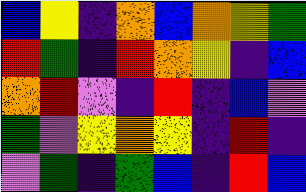[["blue", "yellow", "indigo", "orange", "blue", "orange", "yellow", "green"], ["red", "green", "indigo", "red", "orange", "yellow", "indigo", "blue"], ["orange", "red", "violet", "indigo", "red", "indigo", "blue", "violet"], ["green", "violet", "yellow", "orange", "yellow", "indigo", "red", "indigo"], ["violet", "green", "indigo", "green", "blue", "indigo", "red", "blue"]]